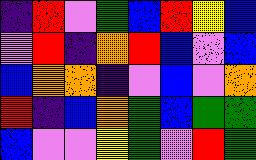[["indigo", "red", "violet", "green", "blue", "red", "yellow", "blue"], ["violet", "red", "indigo", "orange", "red", "blue", "violet", "blue"], ["blue", "orange", "orange", "indigo", "violet", "blue", "violet", "orange"], ["red", "indigo", "blue", "orange", "green", "blue", "green", "green"], ["blue", "violet", "violet", "yellow", "green", "violet", "red", "green"]]